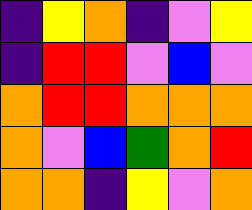[["indigo", "yellow", "orange", "indigo", "violet", "yellow"], ["indigo", "red", "red", "violet", "blue", "violet"], ["orange", "red", "red", "orange", "orange", "orange"], ["orange", "violet", "blue", "green", "orange", "red"], ["orange", "orange", "indigo", "yellow", "violet", "orange"]]